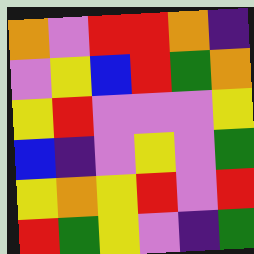[["orange", "violet", "red", "red", "orange", "indigo"], ["violet", "yellow", "blue", "red", "green", "orange"], ["yellow", "red", "violet", "violet", "violet", "yellow"], ["blue", "indigo", "violet", "yellow", "violet", "green"], ["yellow", "orange", "yellow", "red", "violet", "red"], ["red", "green", "yellow", "violet", "indigo", "green"]]